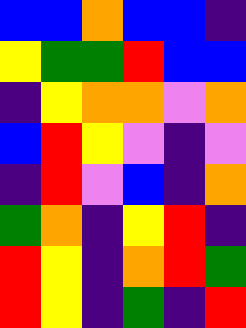[["blue", "blue", "orange", "blue", "blue", "indigo"], ["yellow", "green", "green", "red", "blue", "blue"], ["indigo", "yellow", "orange", "orange", "violet", "orange"], ["blue", "red", "yellow", "violet", "indigo", "violet"], ["indigo", "red", "violet", "blue", "indigo", "orange"], ["green", "orange", "indigo", "yellow", "red", "indigo"], ["red", "yellow", "indigo", "orange", "red", "green"], ["red", "yellow", "indigo", "green", "indigo", "red"]]